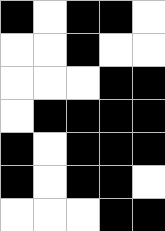[["black", "white", "black", "black", "white"], ["white", "white", "black", "white", "white"], ["white", "white", "white", "black", "black"], ["white", "black", "black", "black", "black"], ["black", "white", "black", "black", "black"], ["black", "white", "black", "black", "white"], ["white", "white", "white", "black", "black"]]